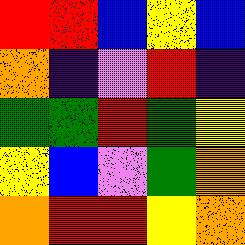[["red", "red", "blue", "yellow", "blue"], ["orange", "indigo", "violet", "red", "indigo"], ["green", "green", "red", "green", "yellow"], ["yellow", "blue", "violet", "green", "orange"], ["orange", "red", "red", "yellow", "orange"]]